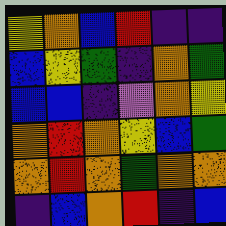[["yellow", "orange", "blue", "red", "indigo", "indigo"], ["blue", "yellow", "green", "indigo", "orange", "green"], ["blue", "blue", "indigo", "violet", "orange", "yellow"], ["orange", "red", "orange", "yellow", "blue", "green"], ["orange", "red", "orange", "green", "orange", "orange"], ["indigo", "blue", "orange", "red", "indigo", "blue"]]